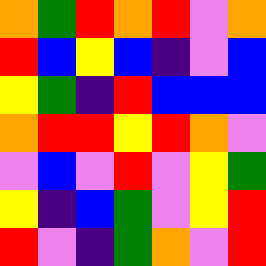[["orange", "green", "red", "orange", "red", "violet", "orange"], ["red", "blue", "yellow", "blue", "indigo", "violet", "blue"], ["yellow", "green", "indigo", "red", "blue", "blue", "blue"], ["orange", "red", "red", "yellow", "red", "orange", "violet"], ["violet", "blue", "violet", "red", "violet", "yellow", "green"], ["yellow", "indigo", "blue", "green", "violet", "yellow", "red"], ["red", "violet", "indigo", "green", "orange", "violet", "red"]]